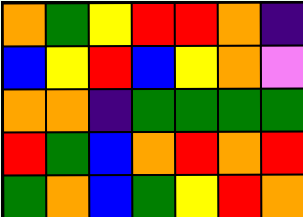[["orange", "green", "yellow", "red", "red", "orange", "indigo"], ["blue", "yellow", "red", "blue", "yellow", "orange", "violet"], ["orange", "orange", "indigo", "green", "green", "green", "green"], ["red", "green", "blue", "orange", "red", "orange", "red"], ["green", "orange", "blue", "green", "yellow", "red", "orange"]]